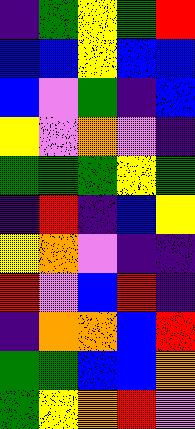[["indigo", "green", "yellow", "green", "red"], ["blue", "blue", "yellow", "blue", "blue"], ["blue", "violet", "green", "indigo", "blue"], ["yellow", "violet", "orange", "violet", "indigo"], ["green", "green", "green", "yellow", "green"], ["indigo", "red", "indigo", "blue", "yellow"], ["yellow", "orange", "violet", "indigo", "indigo"], ["red", "violet", "blue", "red", "indigo"], ["indigo", "orange", "orange", "blue", "red"], ["green", "green", "blue", "blue", "orange"], ["green", "yellow", "orange", "red", "violet"]]